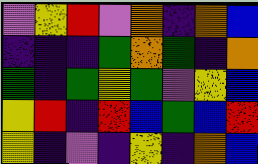[["violet", "yellow", "red", "violet", "orange", "indigo", "orange", "blue"], ["indigo", "indigo", "indigo", "green", "orange", "green", "indigo", "orange"], ["green", "indigo", "green", "yellow", "green", "violet", "yellow", "blue"], ["yellow", "red", "indigo", "red", "blue", "green", "blue", "red"], ["yellow", "indigo", "violet", "indigo", "yellow", "indigo", "orange", "blue"]]